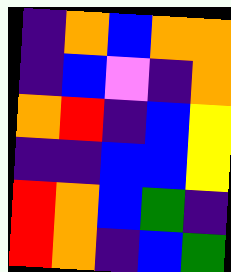[["indigo", "orange", "blue", "orange", "orange"], ["indigo", "blue", "violet", "indigo", "orange"], ["orange", "red", "indigo", "blue", "yellow"], ["indigo", "indigo", "blue", "blue", "yellow"], ["red", "orange", "blue", "green", "indigo"], ["red", "orange", "indigo", "blue", "green"]]